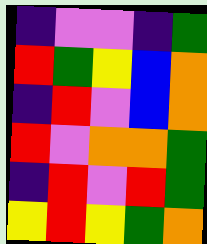[["indigo", "violet", "violet", "indigo", "green"], ["red", "green", "yellow", "blue", "orange"], ["indigo", "red", "violet", "blue", "orange"], ["red", "violet", "orange", "orange", "green"], ["indigo", "red", "violet", "red", "green"], ["yellow", "red", "yellow", "green", "orange"]]